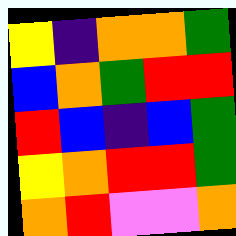[["yellow", "indigo", "orange", "orange", "green"], ["blue", "orange", "green", "red", "red"], ["red", "blue", "indigo", "blue", "green"], ["yellow", "orange", "red", "red", "green"], ["orange", "red", "violet", "violet", "orange"]]